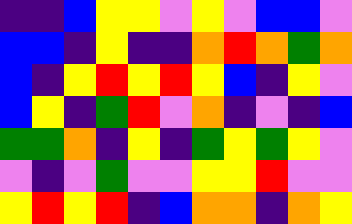[["indigo", "indigo", "blue", "yellow", "yellow", "violet", "yellow", "violet", "blue", "blue", "violet"], ["blue", "blue", "indigo", "yellow", "indigo", "indigo", "orange", "red", "orange", "green", "orange"], ["blue", "indigo", "yellow", "red", "yellow", "red", "yellow", "blue", "indigo", "yellow", "violet"], ["blue", "yellow", "indigo", "green", "red", "violet", "orange", "indigo", "violet", "indigo", "blue"], ["green", "green", "orange", "indigo", "yellow", "indigo", "green", "yellow", "green", "yellow", "violet"], ["violet", "indigo", "violet", "green", "violet", "violet", "yellow", "yellow", "red", "violet", "violet"], ["yellow", "red", "yellow", "red", "indigo", "blue", "orange", "orange", "indigo", "orange", "yellow"]]